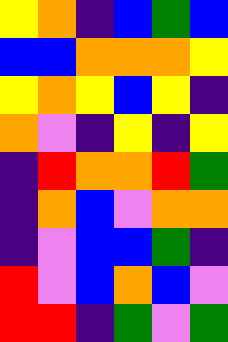[["yellow", "orange", "indigo", "blue", "green", "blue"], ["blue", "blue", "orange", "orange", "orange", "yellow"], ["yellow", "orange", "yellow", "blue", "yellow", "indigo"], ["orange", "violet", "indigo", "yellow", "indigo", "yellow"], ["indigo", "red", "orange", "orange", "red", "green"], ["indigo", "orange", "blue", "violet", "orange", "orange"], ["indigo", "violet", "blue", "blue", "green", "indigo"], ["red", "violet", "blue", "orange", "blue", "violet"], ["red", "red", "indigo", "green", "violet", "green"]]